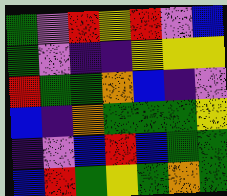[["green", "violet", "red", "yellow", "red", "violet", "blue"], ["green", "violet", "indigo", "indigo", "yellow", "yellow", "yellow"], ["red", "green", "green", "orange", "blue", "indigo", "violet"], ["blue", "indigo", "orange", "green", "green", "green", "yellow"], ["indigo", "violet", "blue", "red", "blue", "green", "green"], ["blue", "red", "green", "yellow", "green", "orange", "green"]]